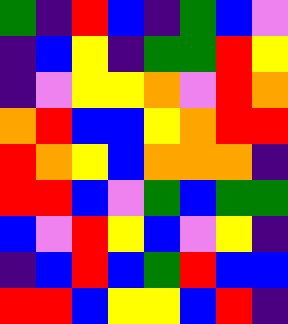[["green", "indigo", "red", "blue", "indigo", "green", "blue", "violet"], ["indigo", "blue", "yellow", "indigo", "green", "green", "red", "yellow"], ["indigo", "violet", "yellow", "yellow", "orange", "violet", "red", "orange"], ["orange", "red", "blue", "blue", "yellow", "orange", "red", "red"], ["red", "orange", "yellow", "blue", "orange", "orange", "orange", "indigo"], ["red", "red", "blue", "violet", "green", "blue", "green", "green"], ["blue", "violet", "red", "yellow", "blue", "violet", "yellow", "indigo"], ["indigo", "blue", "red", "blue", "green", "red", "blue", "blue"], ["red", "red", "blue", "yellow", "yellow", "blue", "red", "indigo"]]